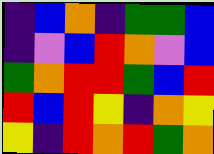[["indigo", "blue", "orange", "indigo", "green", "green", "blue"], ["indigo", "violet", "blue", "red", "orange", "violet", "blue"], ["green", "orange", "red", "red", "green", "blue", "red"], ["red", "blue", "red", "yellow", "indigo", "orange", "yellow"], ["yellow", "indigo", "red", "orange", "red", "green", "orange"]]